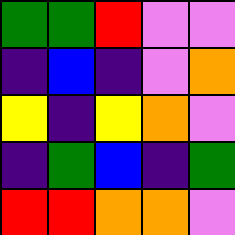[["green", "green", "red", "violet", "violet"], ["indigo", "blue", "indigo", "violet", "orange"], ["yellow", "indigo", "yellow", "orange", "violet"], ["indigo", "green", "blue", "indigo", "green"], ["red", "red", "orange", "orange", "violet"]]